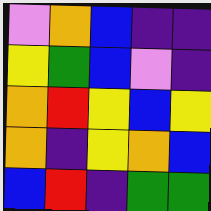[["violet", "orange", "blue", "indigo", "indigo"], ["yellow", "green", "blue", "violet", "indigo"], ["orange", "red", "yellow", "blue", "yellow"], ["orange", "indigo", "yellow", "orange", "blue"], ["blue", "red", "indigo", "green", "green"]]